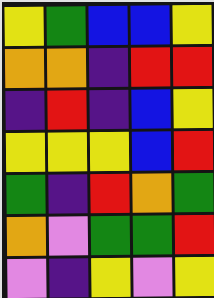[["yellow", "green", "blue", "blue", "yellow"], ["orange", "orange", "indigo", "red", "red"], ["indigo", "red", "indigo", "blue", "yellow"], ["yellow", "yellow", "yellow", "blue", "red"], ["green", "indigo", "red", "orange", "green"], ["orange", "violet", "green", "green", "red"], ["violet", "indigo", "yellow", "violet", "yellow"]]